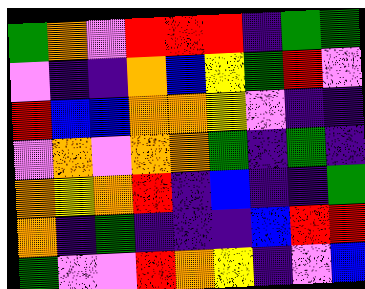[["green", "orange", "violet", "red", "red", "red", "indigo", "green", "green"], ["violet", "indigo", "indigo", "orange", "blue", "yellow", "green", "red", "violet"], ["red", "blue", "blue", "orange", "orange", "yellow", "violet", "indigo", "indigo"], ["violet", "orange", "violet", "orange", "orange", "green", "indigo", "green", "indigo"], ["orange", "yellow", "orange", "red", "indigo", "blue", "indigo", "indigo", "green"], ["orange", "indigo", "green", "indigo", "indigo", "indigo", "blue", "red", "red"], ["green", "violet", "violet", "red", "orange", "yellow", "indigo", "violet", "blue"]]